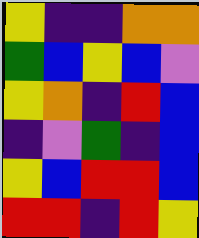[["yellow", "indigo", "indigo", "orange", "orange"], ["green", "blue", "yellow", "blue", "violet"], ["yellow", "orange", "indigo", "red", "blue"], ["indigo", "violet", "green", "indigo", "blue"], ["yellow", "blue", "red", "red", "blue"], ["red", "red", "indigo", "red", "yellow"]]